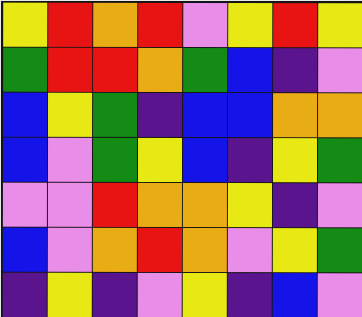[["yellow", "red", "orange", "red", "violet", "yellow", "red", "yellow"], ["green", "red", "red", "orange", "green", "blue", "indigo", "violet"], ["blue", "yellow", "green", "indigo", "blue", "blue", "orange", "orange"], ["blue", "violet", "green", "yellow", "blue", "indigo", "yellow", "green"], ["violet", "violet", "red", "orange", "orange", "yellow", "indigo", "violet"], ["blue", "violet", "orange", "red", "orange", "violet", "yellow", "green"], ["indigo", "yellow", "indigo", "violet", "yellow", "indigo", "blue", "violet"]]